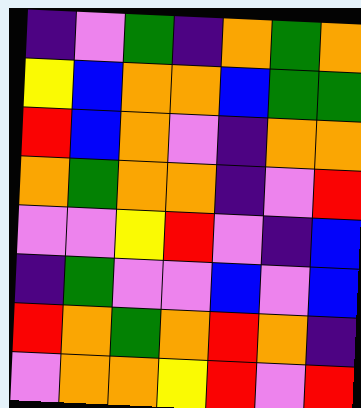[["indigo", "violet", "green", "indigo", "orange", "green", "orange"], ["yellow", "blue", "orange", "orange", "blue", "green", "green"], ["red", "blue", "orange", "violet", "indigo", "orange", "orange"], ["orange", "green", "orange", "orange", "indigo", "violet", "red"], ["violet", "violet", "yellow", "red", "violet", "indigo", "blue"], ["indigo", "green", "violet", "violet", "blue", "violet", "blue"], ["red", "orange", "green", "orange", "red", "orange", "indigo"], ["violet", "orange", "orange", "yellow", "red", "violet", "red"]]